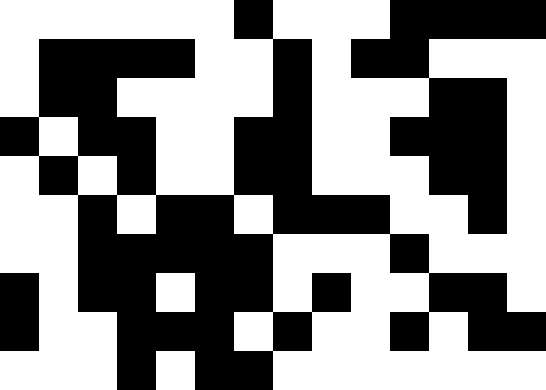[["white", "white", "white", "white", "white", "white", "black", "white", "white", "white", "black", "black", "black", "black"], ["white", "black", "black", "black", "black", "white", "white", "black", "white", "black", "black", "white", "white", "white"], ["white", "black", "black", "white", "white", "white", "white", "black", "white", "white", "white", "black", "black", "white"], ["black", "white", "black", "black", "white", "white", "black", "black", "white", "white", "black", "black", "black", "white"], ["white", "black", "white", "black", "white", "white", "black", "black", "white", "white", "white", "black", "black", "white"], ["white", "white", "black", "white", "black", "black", "white", "black", "black", "black", "white", "white", "black", "white"], ["white", "white", "black", "black", "black", "black", "black", "white", "white", "white", "black", "white", "white", "white"], ["black", "white", "black", "black", "white", "black", "black", "white", "black", "white", "white", "black", "black", "white"], ["black", "white", "white", "black", "black", "black", "white", "black", "white", "white", "black", "white", "black", "black"], ["white", "white", "white", "black", "white", "black", "black", "white", "white", "white", "white", "white", "white", "white"]]